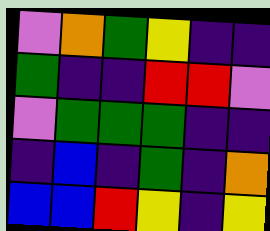[["violet", "orange", "green", "yellow", "indigo", "indigo"], ["green", "indigo", "indigo", "red", "red", "violet"], ["violet", "green", "green", "green", "indigo", "indigo"], ["indigo", "blue", "indigo", "green", "indigo", "orange"], ["blue", "blue", "red", "yellow", "indigo", "yellow"]]